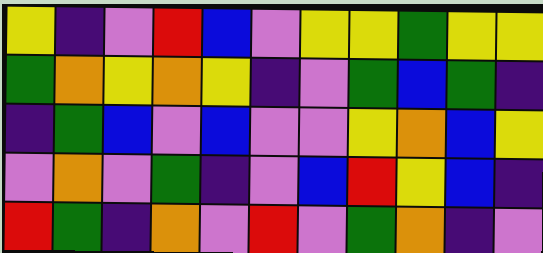[["yellow", "indigo", "violet", "red", "blue", "violet", "yellow", "yellow", "green", "yellow", "yellow"], ["green", "orange", "yellow", "orange", "yellow", "indigo", "violet", "green", "blue", "green", "indigo"], ["indigo", "green", "blue", "violet", "blue", "violet", "violet", "yellow", "orange", "blue", "yellow"], ["violet", "orange", "violet", "green", "indigo", "violet", "blue", "red", "yellow", "blue", "indigo"], ["red", "green", "indigo", "orange", "violet", "red", "violet", "green", "orange", "indigo", "violet"]]